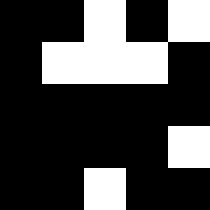[["black", "black", "white", "black", "white"], ["black", "white", "white", "white", "black"], ["black", "black", "black", "black", "black"], ["black", "black", "black", "black", "white"], ["black", "black", "white", "black", "black"]]